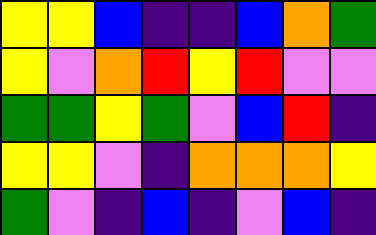[["yellow", "yellow", "blue", "indigo", "indigo", "blue", "orange", "green"], ["yellow", "violet", "orange", "red", "yellow", "red", "violet", "violet"], ["green", "green", "yellow", "green", "violet", "blue", "red", "indigo"], ["yellow", "yellow", "violet", "indigo", "orange", "orange", "orange", "yellow"], ["green", "violet", "indigo", "blue", "indigo", "violet", "blue", "indigo"]]